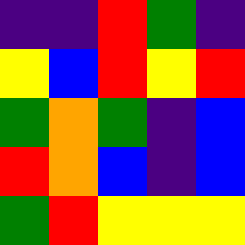[["indigo", "indigo", "red", "green", "indigo"], ["yellow", "blue", "red", "yellow", "red"], ["green", "orange", "green", "indigo", "blue"], ["red", "orange", "blue", "indigo", "blue"], ["green", "red", "yellow", "yellow", "yellow"]]